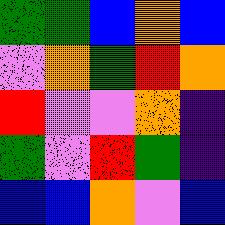[["green", "green", "blue", "orange", "blue"], ["violet", "orange", "green", "red", "orange"], ["red", "violet", "violet", "orange", "indigo"], ["green", "violet", "red", "green", "indigo"], ["blue", "blue", "orange", "violet", "blue"]]